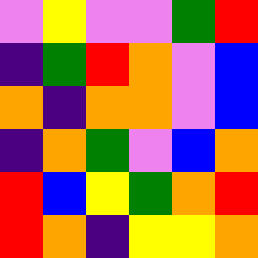[["violet", "yellow", "violet", "violet", "green", "red"], ["indigo", "green", "red", "orange", "violet", "blue"], ["orange", "indigo", "orange", "orange", "violet", "blue"], ["indigo", "orange", "green", "violet", "blue", "orange"], ["red", "blue", "yellow", "green", "orange", "red"], ["red", "orange", "indigo", "yellow", "yellow", "orange"]]